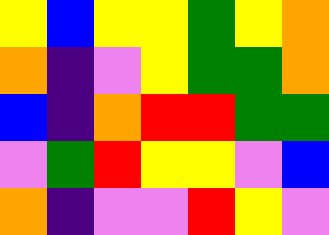[["yellow", "blue", "yellow", "yellow", "green", "yellow", "orange"], ["orange", "indigo", "violet", "yellow", "green", "green", "orange"], ["blue", "indigo", "orange", "red", "red", "green", "green"], ["violet", "green", "red", "yellow", "yellow", "violet", "blue"], ["orange", "indigo", "violet", "violet", "red", "yellow", "violet"]]